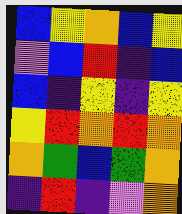[["blue", "yellow", "orange", "blue", "yellow"], ["violet", "blue", "red", "indigo", "blue"], ["blue", "indigo", "yellow", "indigo", "yellow"], ["yellow", "red", "orange", "red", "orange"], ["orange", "green", "blue", "green", "orange"], ["indigo", "red", "indigo", "violet", "orange"]]